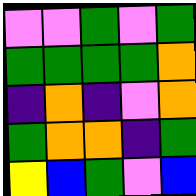[["violet", "violet", "green", "violet", "green"], ["green", "green", "green", "green", "orange"], ["indigo", "orange", "indigo", "violet", "orange"], ["green", "orange", "orange", "indigo", "green"], ["yellow", "blue", "green", "violet", "blue"]]